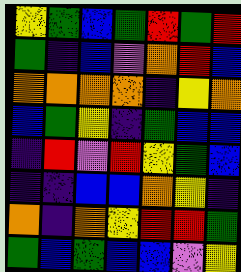[["yellow", "green", "blue", "green", "red", "green", "red"], ["green", "indigo", "blue", "violet", "orange", "red", "blue"], ["orange", "orange", "orange", "orange", "indigo", "yellow", "orange"], ["blue", "green", "yellow", "indigo", "green", "blue", "blue"], ["indigo", "red", "violet", "red", "yellow", "green", "blue"], ["indigo", "indigo", "blue", "blue", "orange", "yellow", "indigo"], ["orange", "indigo", "orange", "yellow", "red", "red", "green"], ["green", "blue", "green", "blue", "blue", "violet", "yellow"]]